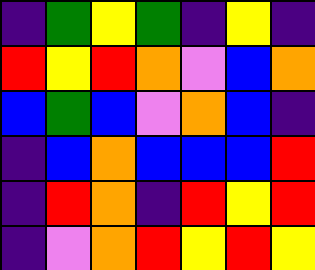[["indigo", "green", "yellow", "green", "indigo", "yellow", "indigo"], ["red", "yellow", "red", "orange", "violet", "blue", "orange"], ["blue", "green", "blue", "violet", "orange", "blue", "indigo"], ["indigo", "blue", "orange", "blue", "blue", "blue", "red"], ["indigo", "red", "orange", "indigo", "red", "yellow", "red"], ["indigo", "violet", "orange", "red", "yellow", "red", "yellow"]]